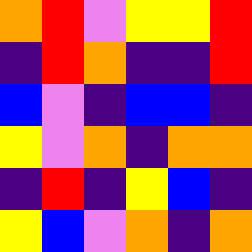[["orange", "red", "violet", "yellow", "yellow", "red"], ["indigo", "red", "orange", "indigo", "indigo", "red"], ["blue", "violet", "indigo", "blue", "blue", "indigo"], ["yellow", "violet", "orange", "indigo", "orange", "orange"], ["indigo", "red", "indigo", "yellow", "blue", "indigo"], ["yellow", "blue", "violet", "orange", "indigo", "orange"]]